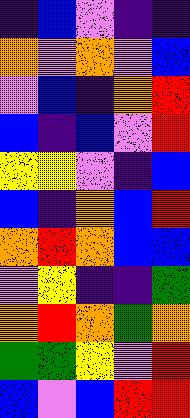[["indigo", "blue", "violet", "indigo", "indigo"], ["orange", "violet", "orange", "violet", "blue"], ["violet", "blue", "indigo", "orange", "red"], ["blue", "indigo", "blue", "violet", "red"], ["yellow", "yellow", "violet", "indigo", "blue"], ["blue", "indigo", "orange", "blue", "red"], ["orange", "red", "orange", "blue", "blue"], ["violet", "yellow", "indigo", "indigo", "green"], ["orange", "red", "orange", "green", "orange"], ["green", "green", "yellow", "violet", "red"], ["blue", "violet", "blue", "red", "red"]]